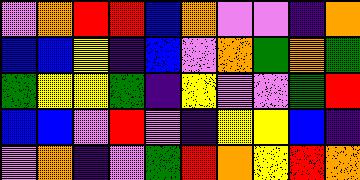[["violet", "orange", "red", "red", "blue", "orange", "violet", "violet", "indigo", "orange"], ["blue", "blue", "yellow", "indigo", "blue", "violet", "orange", "green", "orange", "green"], ["green", "yellow", "yellow", "green", "indigo", "yellow", "violet", "violet", "green", "red"], ["blue", "blue", "violet", "red", "violet", "indigo", "yellow", "yellow", "blue", "indigo"], ["violet", "orange", "indigo", "violet", "green", "red", "orange", "yellow", "red", "orange"]]